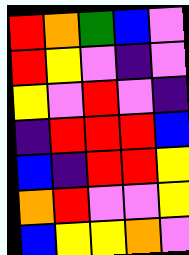[["red", "orange", "green", "blue", "violet"], ["red", "yellow", "violet", "indigo", "violet"], ["yellow", "violet", "red", "violet", "indigo"], ["indigo", "red", "red", "red", "blue"], ["blue", "indigo", "red", "red", "yellow"], ["orange", "red", "violet", "violet", "yellow"], ["blue", "yellow", "yellow", "orange", "violet"]]